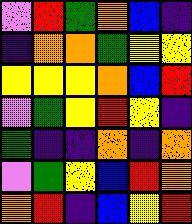[["violet", "red", "green", "orange", "blue", "indigo"], ["indigo", "orange", "orange", "green", "yellow", "yellow"], ["yellow", "yellow", "yellow", "orange", "blue", "red"], ["violet", "green", "yellow", "red", "yellow", "indigo"], ["green", "indigo", "indigo", "orange", "indigo", "orange"], ["violet", "green", "yellow", "blue", "red", "orange"], ["orange", "red", "indigo", "blue", "yellow", "red"]]